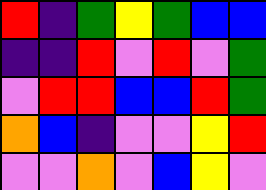[["red", "indigo", "green", "yellow", "green", "blue", "blue"], ["indigo", "indigo", "red", "violet", "red", "violet", "green"], ["violet", "red", "red", "blue", "blue", "red", "green"], ["orange", "blue", "indigo", "violet", "violet", "yellow", "red"], ["violet", "violet", "orange", "violet", "blue", "yellow", "violet"]]